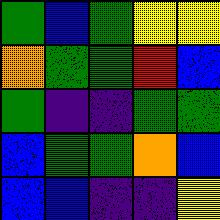[["green", "blue", "green", "yellow", "yellow"], ["orange", "green", "green", "red", "blue"], ["green", "indigo", "indigo", "green", "green"], ["blue", "green", "green", "orange", "blue"], ["blue", "blue", "indigo", "indigo", "yellow"]]